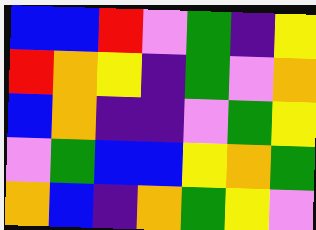[["blue", "blue", "red", "violet", "green", "indigo", "yellow"], ["red", "orange", "yellow", "indigo", "green", "violet", "orange"], ["blue", "orange", "indigo", "indigo", "violet", "green", "yellow"], ["violet", "green", "blue", "blue", "yellow", "orange", "green"], ["orange", "blue", "indigo", "orange", "green", "yellow", "violet"]]